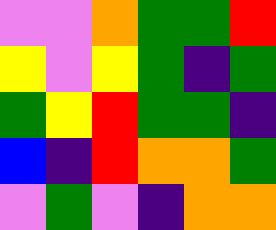[["violet", "violet", "orange", "green", "green", "red"], ["yellow", "violet", "yellow", "green", "indigo", "green"], ["green", "yellow", "red", "green", "green", "indigo"], ["blue", "indigo", "red", "orange", "orange", "green"], ["violet", "green", "violet", "indigo", "orange", "orange"]]